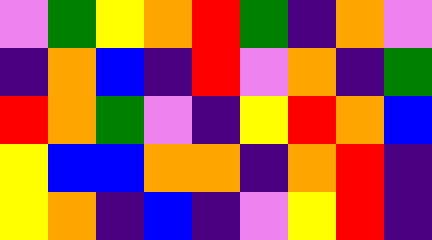[["violet", "green", "yellow", "orange", "red", "green", "indigo", "orange", "violet"], ["indigo", "orange", "blue", "indigo", "red", "violet", "orange", "indigo", "green"], ["red", "orange", "green", "violet", "indigo", "yellow", "red", "orange", "blue"], ["yellow", "blue", "blue", "orange", "orange", "indigo", "orange", "red", "indigo"], ["yellow", "orange", "indigo", "blue", "indigo", "violet", "yellow", "red", "indigo"]]